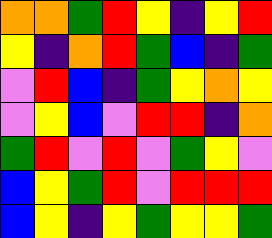[["orange", "orange", "green", "red", "yellow", "indigo", "yellow", "red"], ["yellow", "indigo", "orange", "red", "green", "blue", "indigo", "green"], ["violet", "red", "blue", "indigo", "green", "yellow", "orange", "yellow"], ["violet", "yellow", "blue", "violet", "red", "red", "indigo", "orange"], ["green", "red", "violet", "red", "violet", "green", "yellow", "violet"], ["blue", "yellow", "green", "red", "violet", "red", "red", "red"], ["blue", "yellow", "indigo", "yellow", "green", "yellow", "yellow", "green"]]